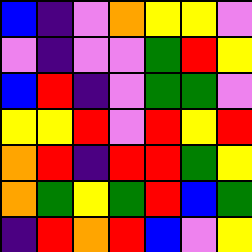[["blue", "indigo", "violet", "orange", "yellow", "yellow", "violet"], ["violet", "indigo", "violet", "violet", "green", "red", "yellow"], ["blue", "red", "indigo", "violet", "green", "green", "violet"], ["yellow", "yellow", "red", "violet", "red", "yellow", "red"], ["orange", "red", "indigo", "red", "red", "green", "yellow"], ["orange", "green", "yellow", "green", "red", "blue", "green"], ["indigo", "red", "orange", "red", "blue", "violet", "yellow"]]